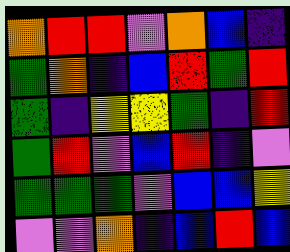[["orange", "red", "red", "violet", "orange", "blue", "indigo"], ["green", "orange", "indigo", "blue", "red", "green", "red"], ["green", "indigo", "yellow", "yellow", "green", "indigo", "red"], ["green", "red", "violet", "blue", "red", "indigo", "violet"], ["green", "green", "green", "violet", "blue", "blue", "yellow"], ["violet", "violet", "orange", "indigo", "blue", "red", "blue"]]